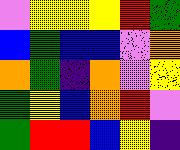[["violet", "yellow", "yellow", "yellow", "red", "green"], ["blue", "green", "blue", "blue", "violet", "orange"], ["orange", "green", "indigo", "orange", "violet", "yellow"], ["green", "yellow", "blue", "orange", "red", "violet"], ["green", "red", "red", "blue", "yellow", "indigo"]]